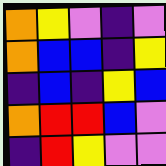[["orange", "yellow", "violet", "indigo", "violet"], ["orange", "blue", "blue", "indigo", "yellow"], ["indigo", "blue", "indigo", "yellow", "blue"], ["orange", "red", "red", "blue", "violet"], ["indigo", "red", "yellow", "violet", "violet"]]